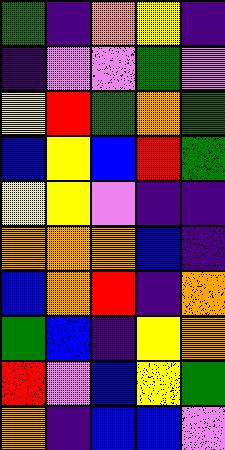[["green", "indigo", "orange", "yellow", "indigo"], ["indigo", "violet", "violet", "green", "violet"], ["yellow", "red", "green", "orange", "green"], ["blue", "yellow", "blue", "red", "green"], ["yellow", "yellow", "violet", "indigo", "indigo"], ["orange", "orange", "orange", "blue", "indigo"], ["blue", "orange", "red", "indigo", "orange"], ["green", "blue", "indigo", "yellow", "orange"], ["red", "violet", "blue", "yellow", "green"], ["orange", "indigo", "blue", "blue", "violet"]]